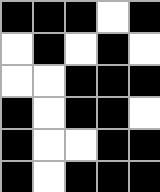[["black", "black", "black", "white", "black"], ["white", "black", "white", "black", "white"], ["white", "white", "black", "black", "black"], ["black", "white", "black", "black", "white"], ["black", "white", "white", "black", "black"], ["black", "white", "black", "black", "black"]]